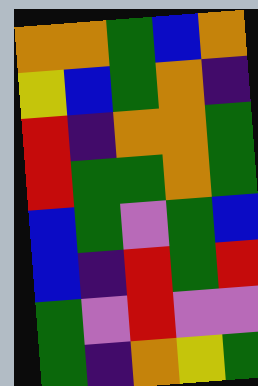[["orange", "orange", "green", "blue", "orange"], ["yellow", "blue", "green", "orange", "indigo"], ["red", "indigo", "orange", "orange", "green"], ["red", "green", "green", "orange", "green"], ["blue", "green", "violet", "green", "blue"], ["blue", "indigo", "red", "green", "red"], ["green", "violet", "red", "violet", "violet"], ["green", "indigo", "orange", "yellow", "green"]]